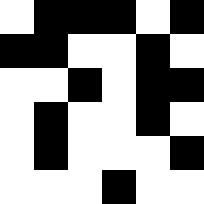[["white", "black", "black", "black", "white", "black"], ["black", "black", "white", "white", "black", "white"], ["white", "white", "black", "white", "black", "black"], ["white", "black", "white", "white", "black", "white"], ["white", "black", "white", "white", "white", "black"], ["white", "white", "white", "black", "white", "white"]]